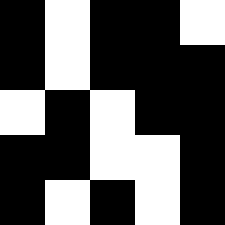[["black", "white", "black", "black", "white"], ["black", "white", "black", "black", "black"], ["white", "black", "white", "black", "black"], ["black", "black", "white", "white", "black"], ["black", "white", "black", "white", "black"]]